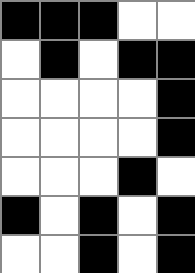[["black", "black", "black", "white", "white"], ["white", "black", "white", "black", "black"], ["white", "white", "white", "white", "black"], ["white", "white", "white", "white", "black"], ["white", "white", "white", "black", "white"], ["black", "white", "black", "white", "black"], ["white", "white", "black", "white", "black"]]